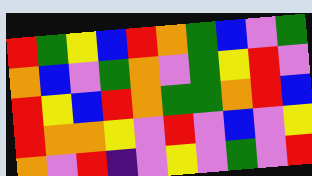[["red", "green", "yellow", "blue", "red", "orange", "green", "blue", "violet", "green"], ["orange", "blue", "violet", "green", "orange", "violet", "green", "yellow", "red", "violet"], ["red", "yellow", "blue", "red", "orange", "green", "green", "orange", "red", "blue"], ["red", "orange", "orange", "yellow", "violet", "red", "violet", "blue", "violet", "yellow"], ["orange", "violet", "red", "indigo", "violet", "yellow", "violet", "green", "violet", "red"]]